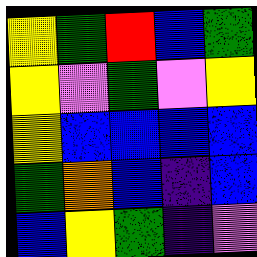[["yellow", "green", "red", "blue", "green"], ["yellow", "violet", "green", "violet", "yellow"], ["yellow", "blue", "blue", "blue", "blue"], ["green", "orange", "blue", "indigo", "blue"], ["blue", "yellow", "green", "indigo", "violet"]]